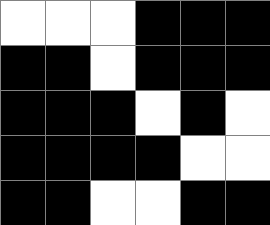[["white", "white", "white", "black", "black", "black"], ["black", "black", "white", "black", "black", "black"], ["black", "black", "black", "white", "black", "white"], ["black", "black", "black", "black", "white", "white"], ["black", "black", "white", "white", "black", "black"]]